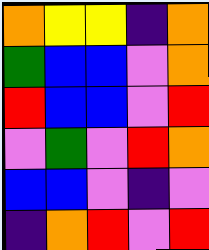[["orange", "yellow", "yellow", "indigo", "orange"], ["green", "blue", "blue", "violet", "orange"], ["red", "blue", "blue", "violet", "red"], ["violet", "green", "violet", "red", "orange"], ["blue", "blue", "violet", "indigo", "violet"], ["indigo", "orange", "red", "violet", "red"]]